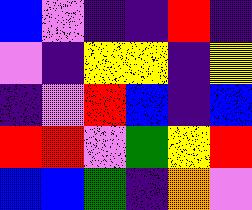[["blue", "violet", "indigo", "indigo", "red", "indigo"], ["violet", "indigo", "yellow", "yellow", "indigo", "yellow"], ["indigo", "violet", "red", "blue", "indigo", "blue"], ["red", "red", "violet", "green", "yellow", "red"], ["blue", "blue", "green", "indigo", "orange", "violet"]]